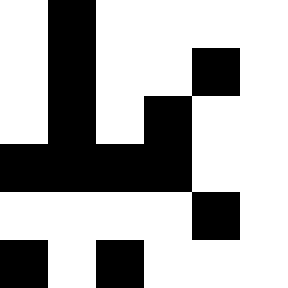[["white", "black", "white", "white", "white", "white"], ["white", "black", "white", "white", "black", "white"], ["white", "black", "white", "black", "white", "white"], ["black", "black", "black", "black", "white", "white"], ["white", "white", "white", "white", "black", "white"], ["black", "white", "black", "white", "white", "white"]]